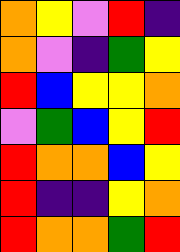[["orange", "yellow", "violet", "red", "indigo"], ["orange", "violet", "indigo", "green", "yellow"], ["red", "blue", "yellow", "yellow", "orange"], ["violet", "green", "blue", "yellow", "red"], ["red", "orange", "orange", "blue", "yellow"], ["red", "indigo", "indigo", "yellow", "orange"], ["red", "orange", "orange", "green", "red"]]